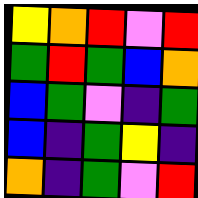[["yellow", "orange", "red", "violet", "red"], ["green", "red", "green", "blue", "orange"], ["blue", "green", "violet", "indigo", "green"], ["blue", "indigo", "green", "yellow", "indigo"], ["orange", "indigo", "green", "violet", "red"]]